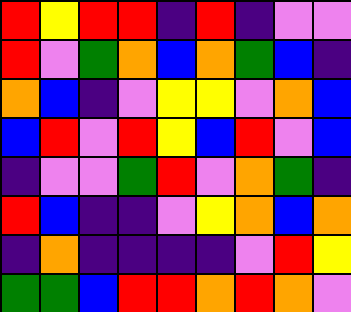[["red", "yellow", "red", "red", "indigo", "red", "indigo", "violet", "violet"], ["red", "violet", "green", "orange", "blue", "orange", "green", "blue", "indigo"], ["orange", "blue", "indigo", "violet", "yellow", "yellow", "violet", "orange", "blue"], ["blue", "red", "violet", "red", "yellow", "blue", "red", "violet", "blue"], ["indigo", "violet", "violet", "green", "red", "violet", "orange", "green", "indigo"], ["red", "blue", "indigo", "indigo", "violet", "yellow", "orange", "blue", "orange"], ["indigo", "orange", "indigo", "indigo", "indigo", "indigo", "violet", "red", "yellow"], ["green", "green", "blue", "red", "red", "orange", "red", "orange", "violet"]]